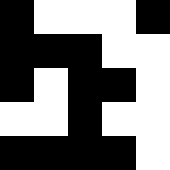[["black", "white", "white", "white", "black"], ["black", "black", "black", "white", "white"], ["black", "white", "black", "black", "white"], ["white", "white", "black", "white", "white"], ["black", "black", "black", "black", "white"]]